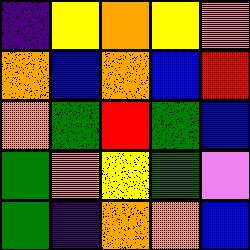[["indigo", "yellow", "orange", "yellow", "orange"], ["orange", "blue", "orange", "blue", "red"], ["orange", "green", "red", "green", "blue"], ["green", "orange", "yellow", "green", "violet"], ["green", "indigo", "orange", "orange", "blue"]]